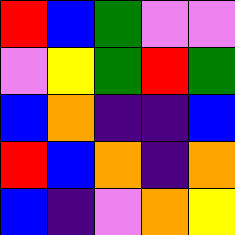[["red", "blue", "green", "violet", "violet"], ["violet", "yellow", "green", "red", "green"], ["blue", "orange", "indigo", "indigo", "blue"], ["red", "blue", "orange", "indigo", "orange"], ["blue", "indigo", "violet", "orange", "yellow"]]